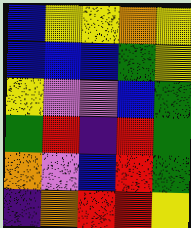[["blue", "yellow", "yellow", "orange", "yellow"], ["blue", "blue", "blue", "green", "yellow"], ["yellow", "violet", "violet", "blue", "green"], ["green", "red", "indigo", "red", "green"], ["orange", "violet", "blue", "red", "green"], ["indigo", "orange", "red", "red", "yellow"]]